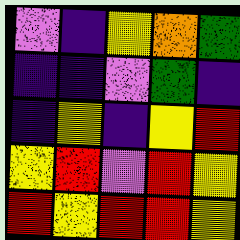[["violet", "indigo", "yellow", "orange", "green"], ["indigo", "indigo", "violet", "green", "indigo"], ["indigo", "yellow", "indigo", "yellow", "red"], ["yellow", "red", "violet", "red", "yellow"], ["red", "yellow", "red", "red", "yellow"]]